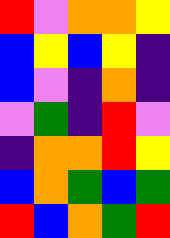[["red", "violet", "orange", "orange", "yellow"], ["blue", "yellow", "blue", "yellow", "indigo"], ["blue", "violet", "indigo", "orange", "indigo"], ["violet", "green", "indigo", "red", "violet"], ["indigo", "orange", "orange", "red", "yellow"], ["blue", "orange", "green", "blue", "green"], ["red", "blue", "orange", "green", "red"]]